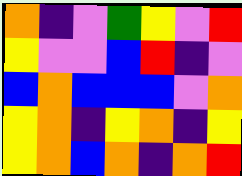[["orange", "indigo", "violet", "green", "yellow", "violet", "red"], ["yellow", "violet", "violet", "blue", "red", "indigo", "violet"], ["blue", "orange", "blue", "blue", "blue", "violet", "orange"], ["yellow", "orange", "indigo", "yellow", "orange", "indigo", "yellow"], ["yellow", "orange", "blue", "orange", "indigo", "orange", "red"]]